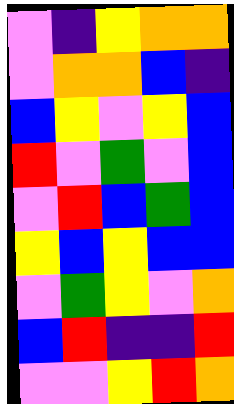[["violet", "indigo", "yellow", "orange", "orange"], ["violet", "orange", "orange", "blue", "indigo"], ["blue", "yellow", "violet", "yellow", "blue"], ["red", "violet", "green", "violet", "blue"], ["violet", "red", "blue", "green", "blue"], ["yellow", "blue", "yellow", "blue", "blue"], ["violet", "green", "yellow", "violet", "orange"], ["blue", "red", "indigo", "indigo", "red"], ["violet", "violet", "yellow", "red", "orange"]]